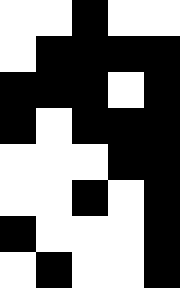[["white", "white", "black", "white", "white"], ["white", "black", "black", "black", "black"], ["black", "black", "black", "white", "black"], ["black", "white", "black", "black", "black"], ["white", "white", "white", "black", "black"], ["white", "white", "black", "white", "black"], ["black", "white", "white", "white", "black"], ["white", "black", "white", "white", "black"]]